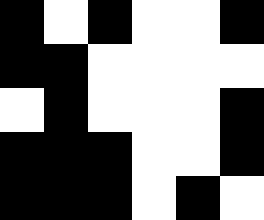[["black", "white", "black", "white", "white", "black"], ["black", "black", "white", "white", "white", "white"], ["white", "black", "white", "white", "white", "black"], ["black", "black", "black", "white", "white", "black"], ["black", "black", "black", "white", "black", "white"]]